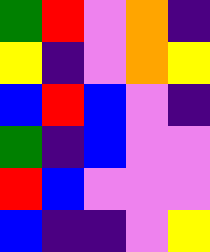[["green", "red", "violet", "orange", "indigo"], ["yellow", "indigo", "violet", "orange", "yellow"], ["blue", "red", "blue", "violet", "indigo"], ["green", "indigo", "blue", "violet", "violet"], ["red", "blue", "violet", "violet", "violet"], ["blue", "indigo", "indigo", "violet", "yellow"]]